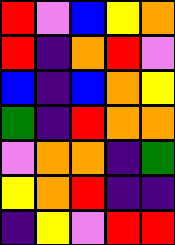[["red", "violet", "blue", "yellow", "orange"], ["red", "indigo", "orange", "red", "violet"], ["blue", "indigo", "blue", "orange", "yellow"], ["green", "indigo", "red", "orange", "orange"], ["violet", "orange", "orange", "indigo", "green"], ["yellow", "orange", "red", "indigo", "indigo"], ["indigo", "yellow", "violet", "red", "red"]]